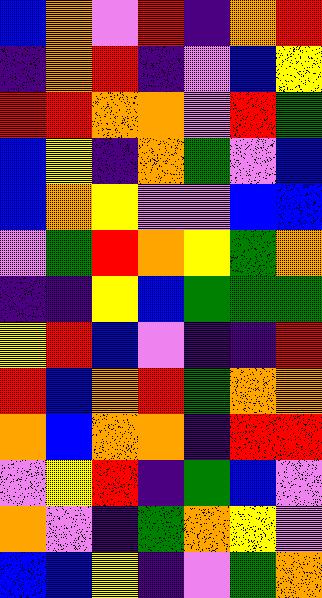[["blue", "orange", "violet", "red", "indigo", "orange", "red"], ["indigo", "orange", "red", "indigo", "violet", "blue", "yellow"], ["red", "red", "orange", "orange", "violet", "red", "green"], ["blue", "yellow", "indigo", "orange", "green", "violet", "blue"], ["blue", "orange", "yellow", "violet", "violet", "blue", "blue"], ["violet", "green", "red", "orange", "yellow", "green", "orange"], ["indigo", "indigo", "yellow", "blue", "green", "green", "green"], ["yellow", "red", "blue", "violet", "indigo", "indigo", "red"], ["red", "blue", "orange", "red", "green", "orange", "orange"], ["orange", "blue", "orange", "orange", "indigo", "red", "red"], ["violet", "yellow", "red", "indigo", "green", "blue", "violet"], ["orange", "violet", "indigo", "green", "orange", "yellow", "violet"], ["blue", "blue", "yellow", "indigo", "violet", "green", "orange"]]